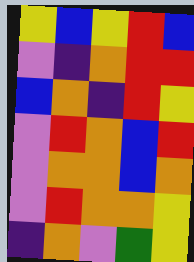[["yellow", "blue", "yellow", "red", "blue"], ["violet", "indigo", "orange", "red", "red"], ["blue", "orange", "indigo", "red", "yellow"], ["violet", "red", "orange", "blue", "red"], ["violet", "orange", "orange", "blue", "orange"], ["violet", "red", "orange", "orange", "yellow"], ["indigo", "orange", "violet", "green", "yellow"]]